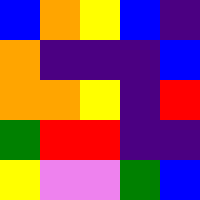[["blue", "orange", "yellow", "blue", "indigo"], ["orange", "indigo", "indigo", "indigo", "blue"], ["orange", "orange", "yellow", "indigo", "red"], ["green", "red", "red", "indigo", "indigo"], ["yellow", "violet", "violet", "green", "blue"]]